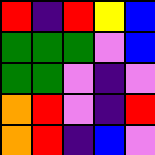[["red", "indigo", "red", "yellow", "blue"], ["green", "green", "green", "violet", "blue"], ["green", "green", "violet", "indigo", "violet"], ["orange", "red", "violet", "indigo", "red"], ["orange", "red", "indigo", "blue", "violet"]]